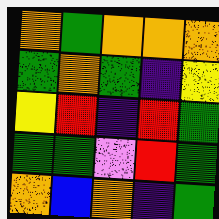[["orange", "green", "orange", "orange", "orange"], ["green", "orange", "green", "indigo", "yellow"], ["yellow", "red", "indigo", "red", "green"], ["green", "green", "violet", "red", "green"], ["orange", "blue", "orange", "indigo", "green"]]